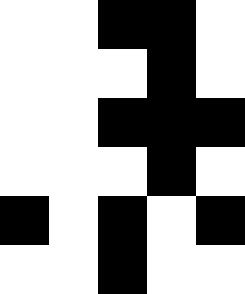[["white", "white", "black", "black", "white"], ["white", "white", "white", "black", "white"], ["white", "white", "black", "black", "black"], ["white", "white", "white", "black", "white"], ["black", "white", "black", "white", "black"], ["white", "white", "black", "white", "white"]]